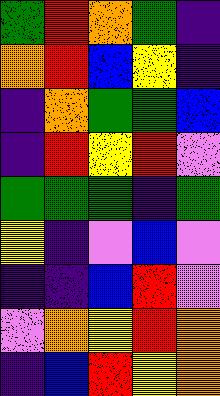[["green", "red", "orange", "green", "indigo"], ["orange", "red", "blue", "yellow", "indigo"], ["indigo", "orange", "green", "green", "blue"], ["indigo", "red", "yellow", "red", "violet"], ["green", "green", "green", "indigo", "green"], ["yellow", "indigo", "violet", "blue", "violet"], ["indigo", "indigo", "blue", "red", "violet"], ["violet", "orange", "yellow", "red", "orange"], ["indigo", "blue", "red", "yellow", "orange"]]